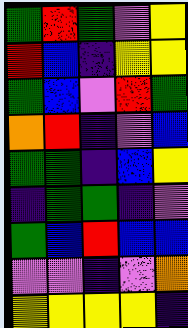[["green", "red", "green", "violet", "yellow"], ["red", "blue", "indigo", "yellow", "yellow"], ["green", "blue", "violet", "red", "green"], ["orange", "red", "indigo", "violet", "blue"], ["green", "green", "indigo", "blue", "yellow"], ["indigo", "green", "green", "indigo", "violet"], ["green", "blue", "red", "blue", "blue"], ["violet", "violet", "indigo", "violet", "orange"], ["yellow", "yellow", "yellow", "yellow", "indigo"]]